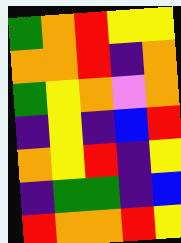[["green", "orange", "red", "yellow", "yellow"], ["orange", "orange", "red", "indigo", "orange"], ["green", "yellow", "orange", "violet", "orange"], ["indigo", "yellow", "indigo", "blue", "red"], ["orange", "yellow", "red", "indigo", "yellow"], ["indigo", "green", "green", "indigo", "blue"], ["red", "orange", "orange", "red", "yellow"]]